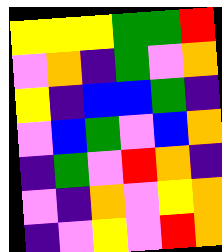[["yellow", "yellow", "yellow", "green", "green", "red"], ["violet", "orange", "indigo", "green", "violet", "orange"], ["yellow", "indigo", "blue", "blue", "green", "indigo"], ["violet", "blue", "green", "violet", "blue", "orange"], ["indigo", "green", "violet", "red", "orange", "indigo"], ["violet", "indigo", "orange", "violet", "yellow", "orange"], ["indigo", "violet", "yellow", "violet", "red", "orange"]]